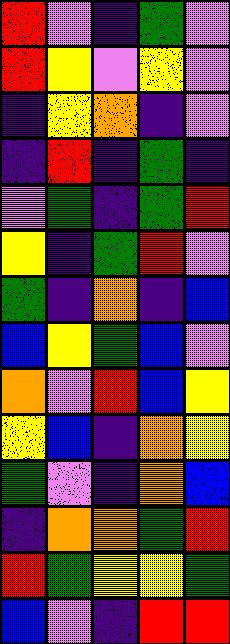[["red", "violet", "indigo", "green", "violet"], ["red", "yellow", "violet", "yellow", "violet"], ["indigo", "yellow", "orange", "indigo", "violet"], ["indigo", "red", "indigo", "green", "indigo"], ["violet", "green", "indigo", "green", "red"], ["yellow", "indigo", "green", "red", "violet"], ["green", "indigo", "orange", "indigo", "blue"], ["blue", "yellow", "green", "blue", "violet"], ["orange", "violet", "red", "blue", "yellow"], ["yellow", "blue", "indigo", "orange", "yellow"], ["green", "violet", "indigo", "orange", "blue"], ["indigo", "orange", "orange", "green", "red"], ["red", "green", "yellow", "yellow", "green"], ["blue", "violet", "indigo", "red", "red"]]